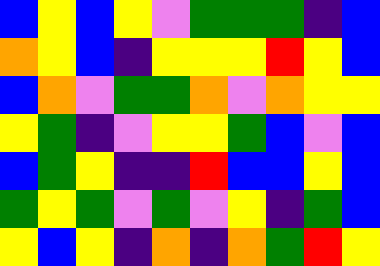[["blue", "yellow", "blue", "yellow", "violet", "green", "green", "green", "indigo", "blue"], ["orange", "yellow", "blue", "indigo", "yellow", "yellow", "yellow", "red", "yellow", "blue"], ["blue", "orange", "violet", "green", "green", "orange", "violet", "orange", "yellow", "yellow"], ["yellow", "green", "indigo", "violet", "yellow", "yellow", "green", "blue", "violet", "blue"], ["blue", "green", "yellow", "indigo", "indigo", "red", "blue", "blue", "yellow", "blue"], ["green", "yellow", "green", "violet", "green", "violet", "yellow", "indigo", "green", "blue"], ["yellow", "blue", "yellow", "indigo", "orange", "indigo", "orange", "green", "red", "yellow"]]